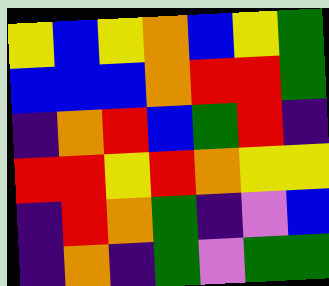[["yellow", "blue", "yellow", "orange", "blue", "yellow", "green"], ["blue", "blue", "blue", "orange", "red", "red", "green"], ["indigo", "orange", "red", "blue", "green", "red", "indigo"], ["red", "red", "yellow", "red", "orange", "yellow", "yellow"], ["indigo", "red", "orange", "green", "indigo", "violet", "blue"], ["indigo", "orange", "indigo", "green", "violet", "green", "green"]]